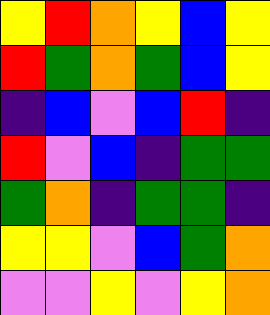[["yellow", "red", "orange", "yellow", "blue", "yellow"], ["red", "green", "orange", "green", "blue", "yellow"], ["indigo", "blue", "violet", "blue", "red", "indigo"], ["red", "violet", "blue", "indigo", "green", "green"], ["green", "orange", "indigo", "green", "green", "indigo"], ["yellow", "yellow", "violet", "blue", "green", "orange"], ["violet", "violet", "yellow", "violet", "yellow", "orange"]]